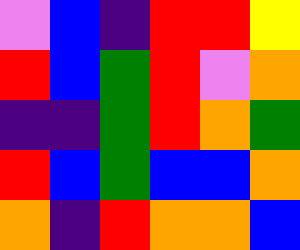[["violet", "blue", "indigo", "red", "red", "yellow"], ["red", "blue", "green", "red", "violet", "orange"], ["indigo", "indigo", "green", "red", "orange", "green"], ["red", "blue", "green", "blue", "blue", "orange"], ["orange", "indigo", "red", "orange", "orange", "blue"]]